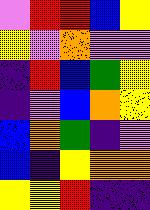[["violet", "red", "red", "blue", "yellow"], ["yellow", "violet", "orange", "violet", "violet"], ["indigo", "red", "blue", "green", "yellow"], ["indigo", "violet", "blue", "orange", "yellow"], ["blue", "orange", "green", "indigo", "violet"], ["blue", "indigo", "yellow", "orange", "orange"], ["yellow", "yellow", "red", "indigo", "indigo"]]